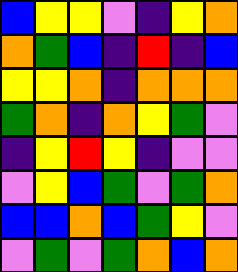[["blue", "yellow", "yellow", "violet", "indigo", "yellow", "orange"], ["orange", "green", "blue", "indigo", "red", "indigo", "blue"], ["yellow", "yellow", "orange", "indigo", "orange", "orange", "orange"], ["green", "orange", "indigo", "orange", "yellow", "green", "violet"], ["indigo", "yellow", "red", "yellow", "indigo", "violet", "violet"], ["violet", "yellow", "blue", "green", "violet", "green", "orange"], ["blue", "blue", "orange", "blue", "green", "yellow", "violet"], ["violet", "green", "violet", "green", "orange", "blue", "orange"]]